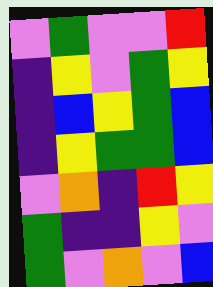[["violet", "green", "violet", "violet", "red"], ["indigo", "yellow", "violet", "green", "yellow"], ["indigo", "blue", "yellow", "green", "blue"], ["indigo", "yellow", "green", "green", "blue"], ["violet", "orange", "indigo", "red", "yellow"], ["green", "indigo", "indigo", "yellow", "violet"], ["green", "violet", "orange", "violet", "blue"]]